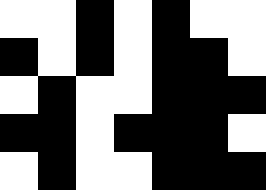[["white", "white", "black", "white", "black", "white", "white"], ["black", "white", "black", "white", "black", "black", "white"], ["white", "black", "white", "white", "black", "black", "black"], ["black", "black", "white", "black", "black", "black", "white"], ["white", "black", "white", "white", "black", "black", "black"]]